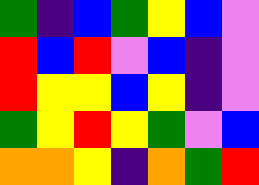[["green", "indigo", "blue", "green", "yellow", "blue", "violet"], ["red", "blue", "red", "violet", "blue", "indigo", "violet"], ["red", "yellow", "yellow", "blue", "yellow", "indigo", "violet"], ["green", "yellow", "red", "yellow", "green", "violet", "blue"], ["orange", "orange", "yellow", "indigo", "orange", "green", "red"]]